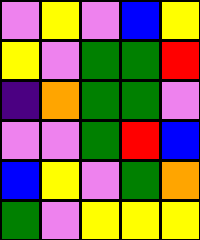[["violet", "yellow", "violet", "blue", "yellow"], ["yellow", "violet", "green", "green", "red"], ["indigo", "orange", "green", "green", "violet"], ["violet", "violet", "green", "red", "blue"], ["blue", "yellow", "violet", "green", "orange"], ["green", "violet", "yellow", "yellow", "yellow"]]